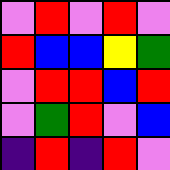[["violet", "red", "violet", "red", "violet"], ["red", "blue", "blue", "yellow", "green"], ["violet", "red", "red", "blue", "red"], ["violet", "green", "red", "violet", "blue"], ["indigo", "red", "indigo", "red", "violet"]]